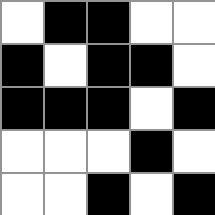[["white", "black", "black", "white", "white"], ["black", "white", "black", "black", "white"], ["black", "black", "black", "white", "black"], ["white", "white", "white", "black", "white"], ["white", "white", "black", "white", "black"]]